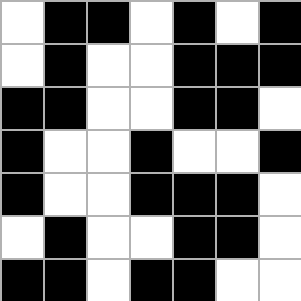[["white", "black", "black", "white", "black", "white", "black"], ["white", "black", "white", "white", "black", "black", "black"], ["black", "black", "white", "white", "black", "black", "white"], ["black", "white", "white", "black", "white", "white", "black"], ["black", "white", "white", "black", "black", "black", "white"], ["white", "black", "white", "white", "black", "black", "white"], ["black", "black", "white", "black", "black", "white", "white"]]